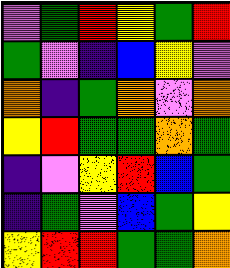[["violet", "green", "red", "yellow", "green", "red"], ["green", "violet", "indigo", "blue", "yellow", "violet"], ["orange", "indigo", "green", "orange", "violet", "orange"], ["yellow", "red", "green", "green", "orange", "green"], ["indigo", "violet", "yellow", "red", "blue", "green"], ["indigo", "green", "violet", "blue", "green", "yellow"], ["yellow", "red", "red", "green", "green", "orange"]]